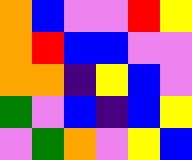[["orange", "blue", "violet", "violet", "red", "yellow"], ["orange", "red", "blue", "blue", "violet", "violet"], ["orange", "orange", "indigo", "yellow", "blue", "violet"], ["green", "violet", "blue", "indigo", "blue", "yellow"], ["violet", "green", "orange", "violet", "yellow", "blue"]]